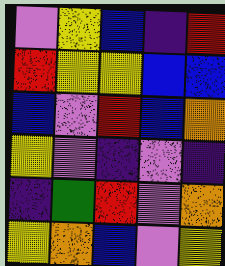[["violet", "yellow", "blue", "indigo", "red"], ["red", "yellow", "yellow", "blue", "blue"], ["blue", "violet", "red", "blue", "orange"], ["yellow", "violet", "indigo", "violet", "indigo"], ["indigo", "green", "red", "violet", "orange"], ["yellow", "orange", "blue", "violet", "yellow"]]